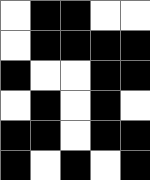[["white", "black", "black", "white", "white"], ["white", "black", "black", "black", "black"], ["black", "white", "white", "black", "black"], ["white", "black", "white", "black", "white"], ["black", "black", "white", "black", "black"], ["black", "white", "black", "white", "black"]]